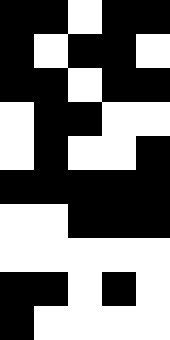[["black", "black", "white", "black", "black"], ["black", "white", "black", "black", "white"], ["black", "black", "white", "black", "black"], ["white", "black", "black", "white", "white"], ["white", "black", "white", "white", "black"], ["black", "black", "black", "black", "black"], ["white", "white", "black", "black", "black"], ["white", "white", "white", "white", "white"], ["black", "black", "white", "black", "white"], ["black", "white", "white", "white", "white"]]